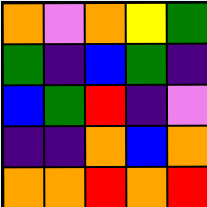[["orange", "violet", "orange", "yellow", "green"], ["green", "indigo", "blue", "green", "indigo"], ["blue", "green", "red", "indigo", "violet"], ["indigo", "indigo", "orange", "blue", "orange"], ["orange", "orange", "red", "orange", "red"]]